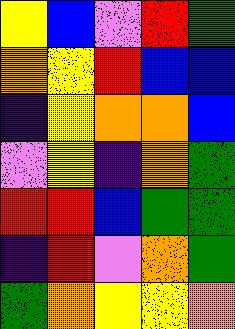[["yellow", "blue", "violet", "red", "green"], ["orange", "yellow", "red", "blue", "blue"], ["indigo", "yellow", "orange", "orange", "blue"], ["violet", "yellow", "indigo", "orange", "green"], ["red", "red", "blue", "green", "green"], ["indigo", "red", "violet", "orange", "green"], ["green", "orange", "yellow", "yellow", "orange"]]